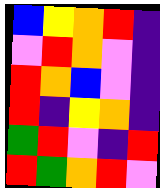[["blue", "yellow", "orange", "red", "indigo"], ["violet", "red", "orange", "violet", "indigo"], ["red", "orange", "blue", "violet", "indigo"], ["red", "indigo", "yellow", "orange", "indigo"], ["green", "red", "violet", "indigo", "red"], ["red", "green", "orange", "red", "violet"]]